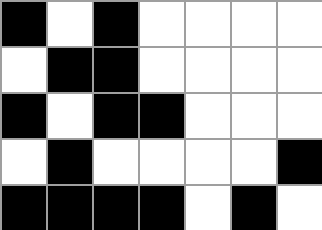[["black", "white", "black", "white", "white", "white", "white"], ["white", "black", "black", "white", "white", "white", "white"], ["black", "white", "black", "black", "white", "white", "white"], ["white", "black", "white", "white", "white", "white", "black"], ["black", "black", "black", "black", "white", "black", "white"]]